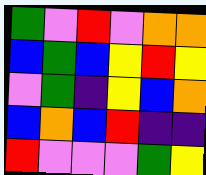[["green", "violet", "red", "violet", "orange", "orange"], ["blue", "green", "blue", "yellow", "red", "yellow"], ["violet", "green", "indigo", "yellow", "blue", "orange"], ["blue", "orange", "blue", "red", "indigo", "indigo"], ["red", "violet", "violet", "violet", "green", "yellow"]]